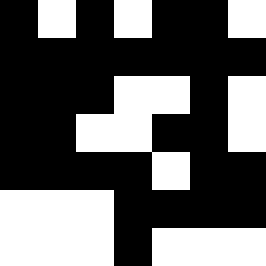[["black", "white", "black", "white", "black", "black", "white"], ["black", "black", "black", "black", "black", "black", "black"], ["black", "black", "black", "white", "white", "black", "white"], ["black", "black", "white", "white", "black", "black", "white"], ["black", "black", "black", "black", "white", "black", "black"], ["white", "white", "white", "black", "black", "black", "black"], ["white", "white", "white", "black", "white", "white", "white"]]